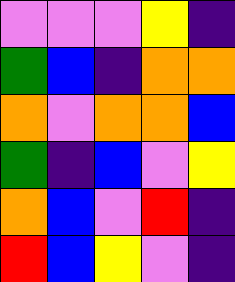[["violet", "violet", "violet", "yellow", "indigo"], ["green", "blue", "indigo", "orange", "orange"], ["orange", "violet", "orange", "orange", "blue"], ["green", "indigo", "blue", "violet", "yellow"], ["orange", "blue", "violet", "red", "indigo"], ["red", "blue", "yellow", "violet", "indigo"]]